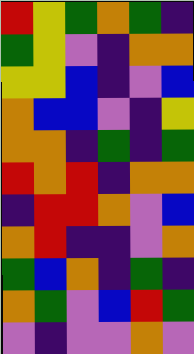[["red", "yellow", "green", "orange", "green", "indigo"], ["green", "yellow", "violet", "indigo", "orange", "orange"], ["yellow", "yellow", "blue", "indigo", "violet", "blue"], ["orange", "blue", "blue", "violet", "indigo", "yellow"], ["orange", "orange", "indigo", "green", "indigo", "green"], ["red", "orange", "red", "indigo", "orange", "orange"], ["indigo", "red", "red", "orange", "violet", "blue"], ["orange", "red", "indigo", "indigo", "violet", "orange"], ["green", "blue", "orange", "indigo", "green", "indigo"], ["orange", "green", "violet", "blue", "red", "green"], ["violet", "indigo", "violet", "violet", "orange", "violet"]]